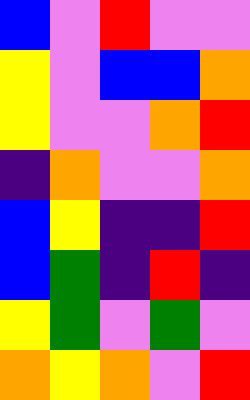[["blue", "violet", "red", "violet", "violet"], ["yellow", "violet", "blue", "blue", "orange"], ["yellow", "violet", "violet", "orange", "red"], ["indigo", "orange", "violet", "violet", "orange"], ["blue", "yellow", "indigo", "indigo", "red"], ["blue", "green", "indigo", "red", "indigo"], ["yellow", "green", "violet", "green", "violet"], ["orange", "yellow", "orange", "violet", "red"]]